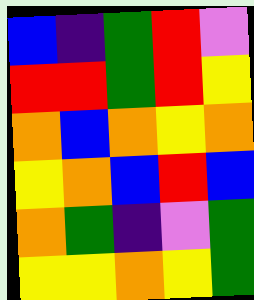[["blue", "indigo", "green", "red", "violet"], ["red", "red", "green", "red", "yellow"], ["orange", "blue", "orange", "yellow", "orange"], ["yellow", "orange", "blue", "red", "blue"], ["orange", "green", "indigo", "violet", "green"], ["yellow", "yellow", "orange", "yellow", "green"]]